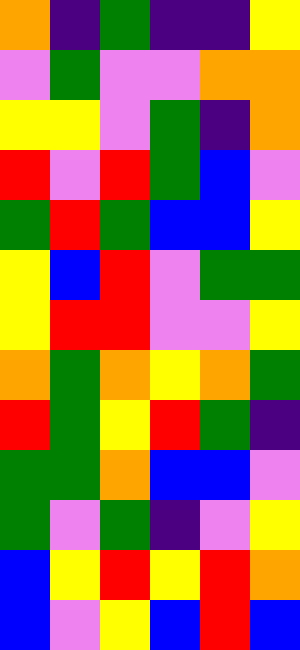[["orange", "indigo", "green", "indigo", "indigo", "yellow"], ["violet", "green", "violet", "violet", "orange", "orange"], ["yellow", "yellow", "violet", "green", "indigo", "orange"], ["red", "violet", "red", "green", "blue", "violet"], ["green", "red", "green", "blue", "blue", "yellow"], ["yellow", "blue", "red", "violet", "green", "green"], ["yellow", "red", "red", "violet", "violet", "yellow"], ["orange", "green", "orange", "yellow", "orange", "green"], ["red", "green", "yellow", "red", "green", "indigo"], ["green", "green", "orange", "blue", "blue", "violet"], ["green", "violet", "green", "indigo", "violet", "yellow"], ["blue", "yellow", "red", "yellow", "red", "orange"], ["blue", "violet", "yellow", "blue", "red", "blue"]]